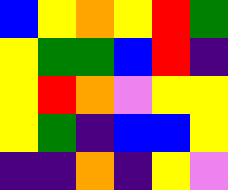[["blue", "yellow", "orange", "yellow", "red", "green"], ["yellow", "green", "green", "blue", "red", "indigo"], ["yellow", "red", "orange", "violet", "yellow", "yellow"], ["yellow", "green", "indigo", "blue", "blue", "yellow"], ["indigo", "indigo", "orange", "indigo", "yellow", "violet"]]